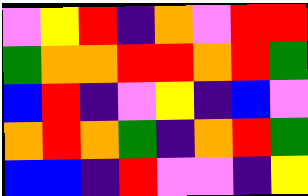[["violet", "yellow", "red", "indigo", "orange", "violet", "red", "red"], ["green", "orange", "orange", "red", "red", "orange", "red", "green"], ["blue", "red", "indigo", "violet", "yellow", "indigo", "blue", "violet"], ["orange", "red", "orange", "green", "indigo", "orange", "red", "green"], ["blue", "blue", "indigo", "red", "violet", "violet", "indigo", "yellow"]]